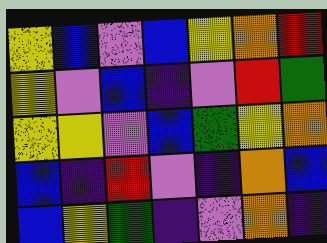[["yellow", "blue", "violet", "blue", "yellow", "orange", "red"], ["yellow", "violet", "blue", "indigo", "violet", "red", "green"], ["yellow", "yellow", "violet", "blue", "green", "yellow", "orange"], ["blue", "indigo", "red", "violet", "indigo", "orange", "blue"], ["blue", "yellow", "green", "indigo", "violet", "orange", "indigo"]]